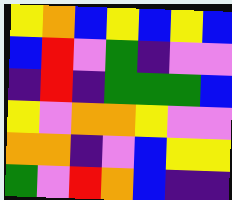[["yellow", "orange", "blue", "yellow", "blue", "yellow", "blue"], ["blue", "red", "violet", "green", "indigo", "violet", "violet"], ["indigo", "red", "indigo", "green", "green", "green", "blue"], ["yellow", "violet", "orange", "orange", "yellow", "violet", "violet"], ["orange", "orange", "indigo", "violet", "blue", "yellow", "yellow"], ["green", "violet", "red", "orange", "blue", "indigo", "indigo"]]